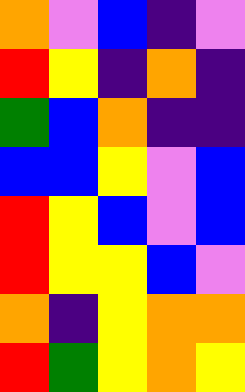[["orange", "violet", "blue", "indigo", "violet"], ["red", "yellow", "indigo", "orange", "indigo"], ["green", "blue", "orange", "indigo", "indigo"], ["blue", "blue", "yellow", "violet", "blue"], ["red", "yellow", "blue", "violet", "blue"], ["red", "yellow", "yellow", "blue", "violet"], ["orange", "indigo", "yellow", "orange", "orange"], ["red", "green", "yellow", "orange", "yellow"]]